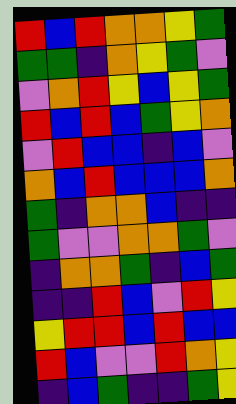[["red", "blue", "red", "orange", "orange", "yellow", "green"], ["green", "green", "indigo", "orange", "yellow", "green", "violet"], ["violet", "orange", "red", "yellow", "blue", "yellow", "green"], ["red", "blue", "red", "blue", "green", "yellow", "orange"], ["violet", "red", "blue", "blue", "indigo", "blue", "violet"], ["orange", "blue", "red", "blue", "blue", "blue", "orange"], ["green", "indigo", "orange", "orange", "blue", "indigo", "indigo"], ["green", "violet", "violet", "orange", "orange", "green", "violet"], ["indigo", "orange", "orange", "green", "indigo", "blue", "green"], ["indigo", "indigo", "red", "blue", "violet", "red", "yellow"], ["yellow", "red", "red", "blue", "red", "blue", "blue"], ["red", "blue", "violet", "violet", "red", "orange", "yellow"], ["indigo", "blue", "green", "indigo", "indigo", "green", "yellow"]]